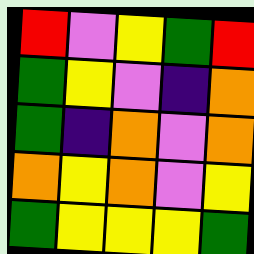[["red", "violet", "yellow", "green", "red"], ["green", "yellow", "violet", "indigo", "orange"], ["green", "indigo", "orange", "violet", "orange"], ["orange", "yellow", "orange", "violet", "yellow"], ["green", "yellow", "yellow", "yellow", "green"]]